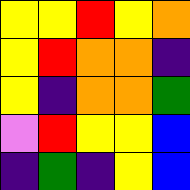[["yellow", "yellow", "red", "yellow", "orange"], ["yellow", "red", "orange", "orange", "indigo"], ["yellow", "indigo", "orange", "orange", "green"], ["violet", "red", "yellow", "yellow", "blue"], ["indigo", "green", "indigo", "yellow", "blue"]]